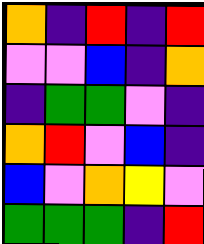[["orange", "indigo", "red", "indigo", "red"], ["violet", "violet", "blue", "indigo", "orange"], ["indigo", "green", "green", "violet", "indigo"], ["orange", "red", "violet", "blue", "indigo"], ["blue", "violet", "orange", "yellow", "violet"], ["green", "green", "green", "indigo", "red"]]